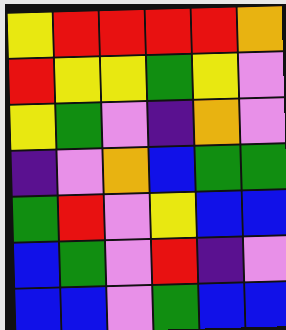[["yellow", "red", "red", "red", "red", "orange"], ["red", "yellow", "yellow", "green", "yellow", "violet"], ["yellow", "green", "violet", "indigo", "orange", "violet"], ["indigo", "violet", "orange", "blue", "green", "green"], ["green", "red", "violet", "yellow", "blue", "blue"], ["blue", "green", "violet", "red", "indigo", "violet"], ["blue", "blue", "violet", "green", "blue", "blue"]]